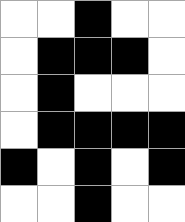[["white", "white", "black", "white", "white"], ["white", "black", "black", "black", "white"], ["white", "black", "white", "white", "white"], ["white", "black", "black", "black", "black"], ["black", "white", "black", "white", "black"], ["white", "white", "black", "white", "white"]]